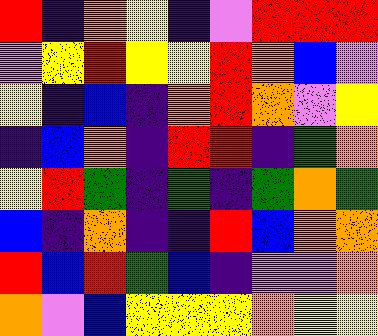[["red", "indigo", "orange", "yellow", "indigo", "violet", "red", "red", "red"], ["violet", "yellow", "red", "yellow", "yellow", "red", "orange", "blue", "violet"], ["yellow", "indigo", "blue", "indigo", "orange", "red", "orange", "violet", "yellow"], ["indigo", "blue", "orange", "indigo", "red", "red", "indigo", "green", "orange"], ["yellow", "red", "green", "indigo", "green", "indigo", "green", "orange", "green"], ["blue", "indigo", "orange", "indigo", "indigo", "red", "blue", "orange", "orange"], ["red", "blue", "red", "green", "blue", "indigo", "violet", "violet", "orange"], ["orange", "violet", "blue", "yellow", "yellow", "yellow", "orange", "yellow", "yellow"]]